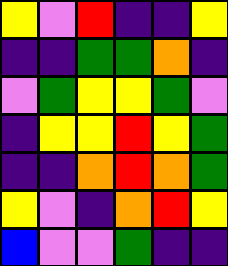[["yellow", "violet", "red", "indigo", "indigo", "yellow"], ["indigo", "indigo", "green", "green", "orange", "indigo"], ["violet", "green", "yellow", "yellow", "green", "violet"], ["indigo", "yellow", "yellow", "red", "yellow", "green"], ["indigo", "indigo", "orange", "red", "orange", "green"], ["yellow", "violet", "indigo", "orange", "red", "yellow"], ["blue", "violet", "violet", "green", "indigo", "indigo"]]